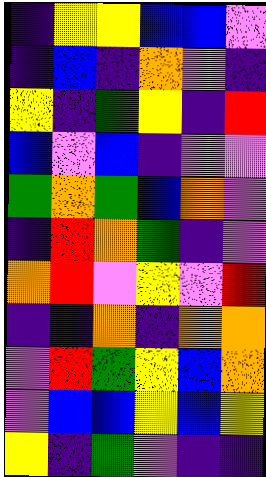[["indigo", "yellow", "yellow", "blue", "blue", "violet"], ["indigo", "blue", "indigo", "orange", "violet", "indigo"], ["yellow", "indigo", "green", "yellow", "indigo", "red"], ["blue", "violet", "blue", "indigo", "violet", "violet"], ["green", "orange", "green", "blue", "orange", "violet"], ["indigo", "red", "orange", "green", "indigo", "violet"], ["orange", "red", "violet", "yellow", "violet", "red"], ["indigo", "indigo", "orange", "indigo", "orange", "orange"], ["violet", "red", "green", "yellow", "blue", "orange"], ["violet", "blue", "blue", "yellow", "blue", "yellow"], ["yellow", "indigo", "green", "violet", "indigo", "indigo"]]